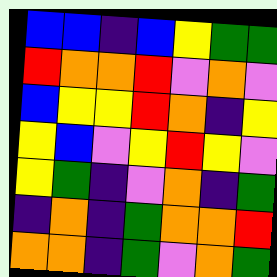[["blue", "blue", "indigo", "blue", "yellow", "green", "green"], ["red", "orange", "orange", "red", "violet", "orange", "violet"], ["blue", "yellow", "yellow", "red", "orange", "indigo", "yellow"], ["yellow", "blue", "violet", "yellow", "red", "yellow", "violet"], ["yellow", "green", "indigo", "violet", "orange", "indigo", "green"], ["indigo", "orange", "indigo", "green", "orange", "orange", "red"], ["orange", "orange", "indigo", "green", "violet", "orange", "green"]]